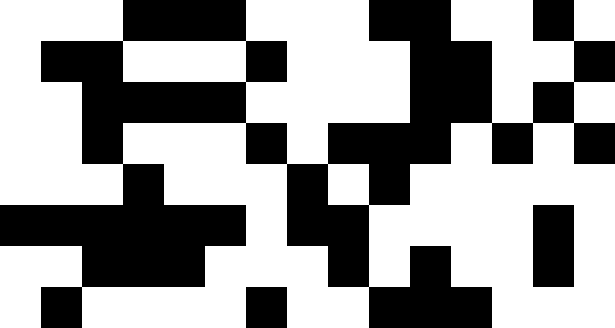[["white", "white", "white", "black", "black", "black", "white", "white", "white", "black", "black", "white", "white", "black", "white"], ["white", "black", "black", "white", "white", "white", "black", "white", "white", "white", "black", "black", "white", "white", "black"], ["white", "white", "black", "black", "black", "black", "white", "white", "white", "white", "black", "black", "white", "black", "white"], ["white", "white", "black", "white", "white", "white", "black", "white", "black", "black", "black", "white", "black", "white", "black"], ["white", "white", "white", "black", "white", "white", "white", "black", "white", "black", "white", "white", "white", "white", "white"], ["black", "black", "black", "black", "black", "black", "white", "black", "black", "white", "white", "white", "white", "black", "white"], ["white", "white", "black", "black", "black", "white", "white", "white", "black", "white", "black", "white", "white", "black", "white"], ["white", "black", "white", "white", "white", "white", "black", "white", "white", "black", "black", "black", "white", "white", "white"]]